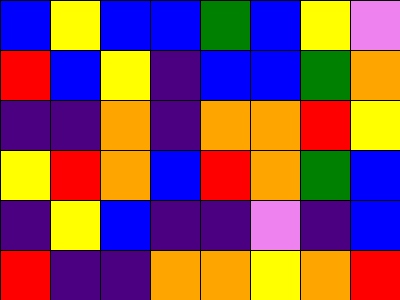[["blue", "yellow", "blue", "blue", "green", "blue", "yellow", "violet"], ["red", "blue", "yellow", "indigo", "blue", "blue", "green", "orange"], ["indigo", "indigo", "orange", "indigo", "orange", "orange", "red", "yellow"], ["yellow", "red", "orange", "blue", "red", "orange", "green", "blue"], ["indigo", "yellow", "blue", "indigo", "indigo", "violet", "indigo", "blue"], ["red", "indigo", "indigo", "orange", "orange", "yellow", "orange", "red"]]